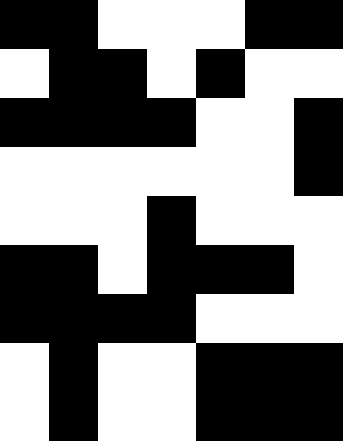[["black", "black", "white", "white", "white", "black", "black"], ["white", "black", "black", "white", "black", "white", "white"], ["black", "black", "black", "black", "white", "white", "black"], ["white", "white", "white", "white", "white", "white", "black"], ["white", "white", "white", "black", "white", "white", "white"], ["black", "black", "white", "black", "black", "black", "white"], ["black", "black", "black", "black", "white", "white", "white"], ["white", "black", "white", "white", "black", "black", "black"], ["white", "black", "white", "white", "black", "black", "black"]]